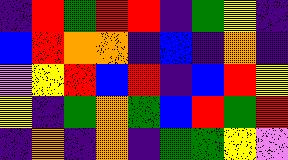[["indigo", "red", "green", "red", "red", "indigo", "green", "yellow", "indigo"], ["blue", "red", "orange", "orange", "indigo", "blue", "indigo", "orange", "indigo"], ["violet", "yellow", "red", "blue", "red", "indigo", "blue", "red", "yellow"], ["yellow", "indigo", "green", "orange", "green", "blue", "red", "green", "red"], ["indigo", "orange", "indigo", "orange", "indigo", "green", "green", "yellow", "violet"]]